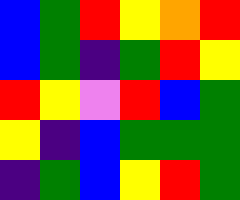[["blue", "green", "red", "yellow", "orange", "red"], ["blue", "green", "indigo", "green", "red", "yellow"], ["red", "yellow", "violet", "red", "blue", "green"], ["yellow", "indigo", "blue", "green", "green", "green"], ["indigo", "green", "blue", "yellow", "red", "green"]]